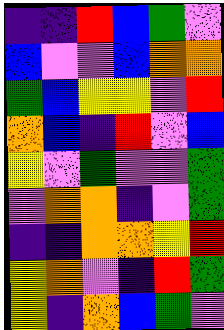[["indigo", "indigo", "red", "blue", "green", "violet"], ["blue", "violet", "violet", "blue", "orange", "orange"], ["green", "blue", "yellow", "yellow", "violet", "red"], ["orange", "blue", "indigo", "red", "violet", "blue"], ["yellow", "violet", "green", "violet", "violet", "green"], ["violet", "orange", "orange", "indigo", "violet", "green"], ["indigo", "indigo", "orange", "orange", "yellow", "red"], ["yellow", "orange", "violet", "indigo", "red", "green"], ["yellow", "indigo", "orange", "blue", "green", "violet"]]